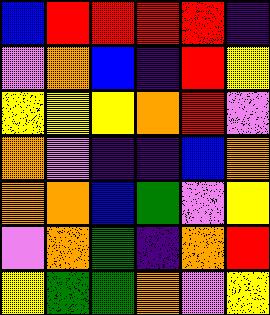[["blue", "red", "red", "red", "red", "indigo"], ["violet", "orange", "blue", "indigo", "red", "yellow"], ["yellow", "yellow", "yellow", "orange", "red", "violet"], ["orange", "violet", "indigo", "indigo", "blue", "orange"], ["orange", "orange", "blue", "green", "violet", "yellow"], ["violet", "orange", "green", "indigo", "orange", "red"], ["yellow", "green", "green", "orange", "violet", "yellow"]]